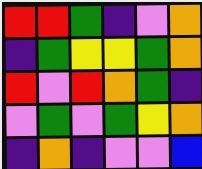[["red", "red", "green", "indigo", "violet", "orange"], ["indigo", "green", "yellow", "yellow", "green", "orange"], ["red", "violet", "red", "orange", "green", "indigo"], ["violet", "green", "violet", "green", "yellow", "orange"], ["indigo", "orange", "indigo", "violet", "violet", "blue"]]